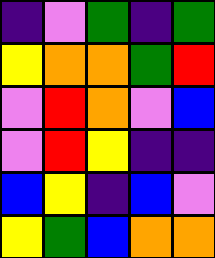[["indigo", "violet", "green", "indigo", "green"], ["yellow", "orange", "orange", "green", "red"], ["violet", "red", "orange", "violet", "blue"], ["violet", "red", "yellow", "indigo", "indigo"], ["blue", "yellow", "indigo", "blue", "violet"], ["yellow", "green", "blue", "orange", "orange"]]